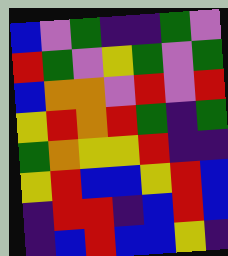[["blue", "violet", "green", "indigo", "indigo", "green", "violet"], ["red", "green", "violet", "yellow", "green", "violet", "green"], ["blue", "orange", "orange", "violet", "red", "violet", "red"], ["yellow", "red", "orange", "red", "green", "indigo", "green"], ["green", "orange", "yellow", "yellow", "red", "indigo", "indigo"], ["yellow", "red", "blue", "blue", "yellow", "red", "blue"], ["indigo", "red", "red", "indigo", "blue", "red", "blue"], ["indigo", "blue", "red", "blue", "blue", "yellow", "indigo"]]